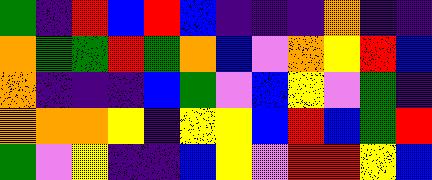[["green", "indigo", "red", "blue", "red", "blue", "indigo", "indigo", "indigo", "orange", "indigo", "indigo"], ["orange", "green", "green", "red", "green", "orange", "blue", "violet", "orange", "yellow", "red", "blue"], ["orange", "indigo", "indigo", "indigo", "blue", "green", "violet", "blue", "yellow", "violet", "green", "indigo"], ["orange", "orange", "orange", "yellow", "indigo", "yellow", "yellow", "blue", "red", "blue", "green", "red"], ["green", "violet", "yellow", "indigo", "indigo", "blue", "yellow", "violet", "red", "red", "yellow", "blue"]]